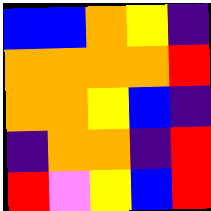[["blue", "blue", "orange", "yellow", "indigo"], ["orange", "orange", "orange", "orange", "red"], ["orange", "orange", "yellow", "blue", "indigo"], ["indigo", "orange", "orange", "indigo", "red"], ["red", "violet", "yellow", "blue", "red"]]